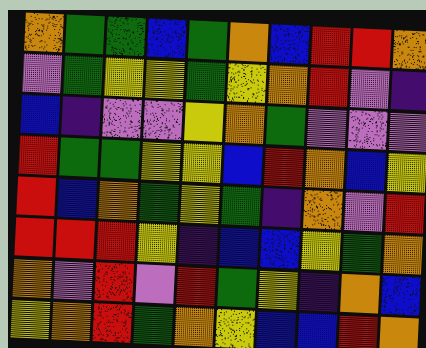[["orange", "green", "green", "blue", "green", "orange", "blue", "red", "red", "orange"], ["violet", "green", "yellow", "yellow", "green", "yellow", "orange", "red", "violet", "indigo"], ["blue", "indigo", "violet", "violet", "yellow", "orange", "green", "violet", "violet", "violet"], ["red", "green", "green", "yellow", "yellow", "blue", "red", "orange", "blue", "yellow"], ["red", "blue", "orange", "green", "yellow", "green", "indigo", "orange", "violet", "red"], ["red", "red", "red", "yellow", "indigo", "blue", "blue", "yellow", "green", "orange"], ["orange", "violet", "red", "violet", "red", "green", "yellow", "indigo", "orange", "blue"], ["yellow", "orange", "red", "green", "orange", "yellow", "blue", "blue", "red", "orange"]]